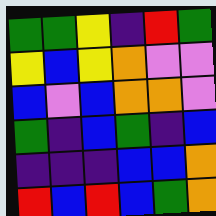[["green", "green", "yellow", "indigo", "red", "green"], ["yellow", "blue", "yellow", "orange", "violet", "violet"], ["blue", "violet", "blue", "orange", "orange", "violet"], ["green", "indigo", "blue", "green", "indigo", "blue"], ["indigo", "indigo", "indigo", "blue", "blue", "orange"], ["red", "blue", "red", "blue", "green", "orange"]]